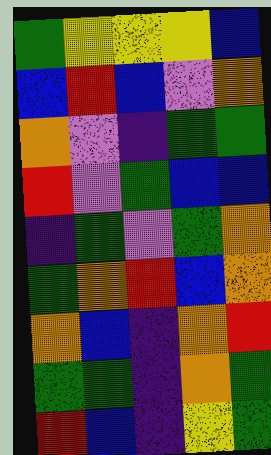[["green", "yellow", "yellow", "yellow", "blue"], ["blue", "red", "blue", "violet", "orange"], ["orange", "violet", "indigo", "green", "green"], ["red", "violet", "green", "blue", "blue"], ["indigo", "green", "violet", "green", "orange"], ["green", "orange", "red", "blue", "orange"], ["orange", "blue", "indigo", "orange", "red"], ["green", "green", "indigo", "orange", "green"], ["red", "blue", "indigo", "yellow", "green"]]